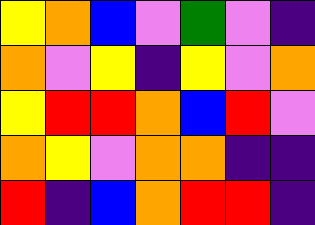[["yellow", "orange", "blue", "violet", "green", "violet", "indigo"], ["orange", "violet", "yellow", "indigo", "yellow", "violet", "orange"], ["yellow", "red", "red", "orange", "blue", "red", "violet"], ["orange", "yellow", "violet", "orange", "orange", "indigo", "indigo"], ["red", "indigo", "blue", "orange", "red", "red", "indigo"]]